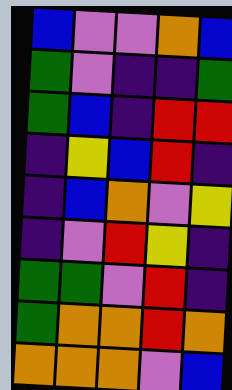[["blue", "violet", "violet", "orange", "blue"], ["green", "violet", "indigo", "indigo", "green"], ["green", "blue", "indigo", "red", "red"], ["indigo", "yellow", "blue", "red", "indigo"], ["indigo", "blue", "orange", "violet", "yellow"], ["indigo", "violet", "red", "yellow", "indigo"], ["green", "green", "violet", "red", "indigo"], ["green", "orange", "orange", "red", "orange"], ["orange", "orange", "orange", "violet", "blue"]]